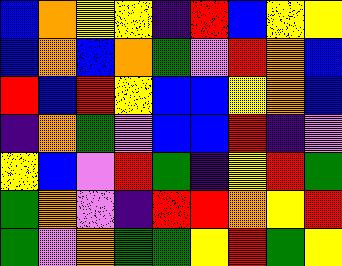[["blue", "orange", "yellow", "yellow", "indigo", "red", "blue", "yellow", "yellow"], ["blue", "orange", "blue", "orange", "green", "violet", "red", "orange", "blue"], ["red", "blue", "red", "yellow", "blue", "blue", "yellow", "orange", "blue"], ["indigo", "orange", "green", "violet", "blue", "blue", "red", "indigo", "violet"], ["yellow", "blue", "violet", "red", "green", "indigo", "yellow", "red", "green"], ["green", "orange", "violet", "indigo", "red", "red", "orange", "yellow", "red"], ["green", "violet", "orange", "green", "green", "yellow", "red", "green", "yellow"]]